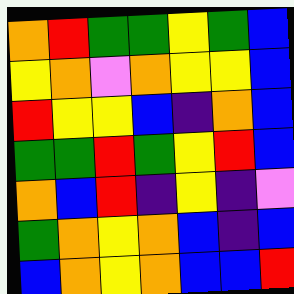[["orange", "red", "green", "green", "yellow", "green", "blue"], ["yellow", "orange", "violet", "orange", "yellow", "yellow", "blue"], ["red", "yellow", "yellow", "blue", "indigo", "orange", "blue"], ["green", "green", "red", "green", "yellow", "red", "blue"], ["orange", "blue", "red", "indigo", "yellow", "indigo", "violet"], ["green", "orange", "yellow", "orange", "blue", "indigo", "blue"], ["blue", "orange", "yellow", "orange", "blue", "blue", "red"]]